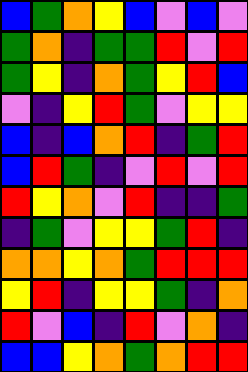[["blue", "green", "orange", "yellow", "blue", "violet", "blue", "violet"], ["green", "orange", "indigo", "green", "green", "red", "violet", "red"], ["green", "yellow", "indigo", "orange", "green", "yellow", "red", "blue"], ["violet", "indigo", "yellow", "red", "green", "violet", "yellow", "yellow"], ["blue", "indigo", "blue", "orange", "red", "indigo", "green", "red"], ["blue", "red", "green", "indigo", "violet", "red", "violet", "red"], ["red", "yellow", "orange", "violet", "red", "indigo", "indigo", "green"], ["indigo", "green", "violet", "yellow", "yellow", "green", "red", "indigo"], ["orange", "orange", "yellow", "orange", "green", "red", "red", "red"], ["yellow", "red", "indigo", "yellow", "yellow", "green", "indigo", "orange"], ["red", "violet", "blue", "indigo", "red", "violet", "orange", "indigo"], ["blue", "blue", "yellow", "orange", "green", "orange", "red", "red"]]